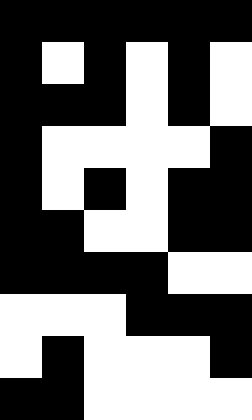[["black", "black", "black", "black", "black", "black"], ["black", "white", "black", "white", "black", "white"], ["black", "black", "black", "white", "black", "white"], ["black", "white", "white", "white", "white", "black"], ["black", "white", "black", "white", "black", "black"], ["black", "black", "white", "white", "black", "black"], ["black", "black", "black", "black", "white", "white"], ["white", "white", "white", "black", "black", "black"], ["white", "black", "white", "white", "white", "black"], ["black", "black", "white", "white", "white", "white"]]